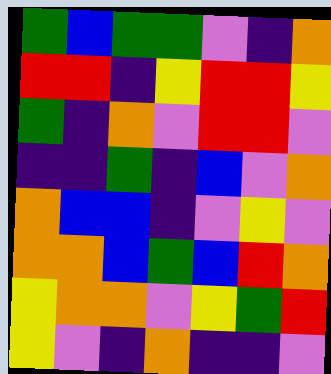[["green", "blue", "green", "green", "violet", "indigo", "orange"], ["red", "red", "indigo", "yellow", "red", "red", "yellow"], ["green", "indigo", "orange", "violet", "red", "red", "violet"], ["indigo", "indigo", "green", "indigo", "blue", "violet", "orange"], ["orange", "blue", "blue", "indigo", "violet", "yellow", "violet"], ["orange", "orange", "blue", "green", "blue", "red", "orange"], ["yellow", "orange", "orange", "violet", "yellow", "green", "red"], ["yellow", "violet", "indigo", "orange", "indigo", "indigo", "violet"]]